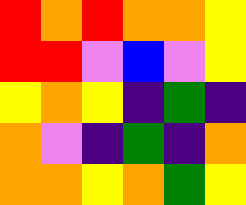[["red", "orange", "red", "orange", "orange", "yellow"], ["red", "red", "violet", "blue", "violet", "yellow"], ["yellow", "orange", "yellow", "indigo", "green", "indigo"], ["orange", "violet", "indigo", "green", "indigo", "orange"], ["orange", "orange", "yellow", "orange", "green", "yellow"]]